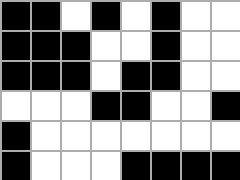[["black", "black", "white", "black", "white", "black", "white", "white"], ["black", "black", "black", "white", "white", "black", "white", "white"], ["black", "black", "black", "white", "black", "black", "white", "white"], ["white", "white", "white", "black", "black", "white", "white", "black"], ["black", "white", "white", "white", "white", "white", "white", "white"], ["black", "white", "white", "white", "black", "black", "black", "black"]]